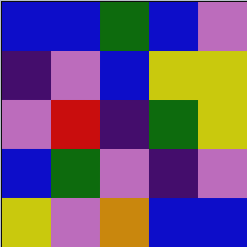[["blue", "blue", "green", "blue", "violet"], ["indigo", "violet", "blue", "yellow", "yellow"], ["violet", "red", "indigo", "green", "yellow"], ["blue", "green", "violet", "indigo", "violet"], ["yellow", "violet", "orange", "blue", "blue"]]